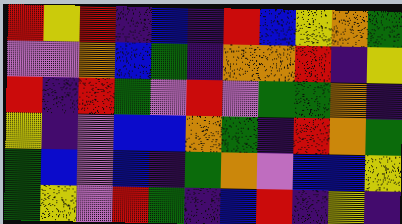[["red", "yellow", "red", "indigo", "blue", "indigo", "red", "blue", "yellow", "orange", "green"], ["violet", "violet", "orange", "blue", "green", "indigo", "orange", "orange", "red", "indigo", "yellow"], ["red", "indigo", "red", "green", "violet", "red", "violet", "green", "green", "orange", "indigo"], ["yellow", "indigo", "violet", "blue", "blue", "orange", "green", "indigo", "red", "orange", "green"], ["green", "blue", "violet", "blue", "indigo", "green", "orange", "violet", "blue", "blue", "yellow"], ["green", "yellow", "violet", "red", "green", "indigo", "blue", "red", "indigo", "yellow", "indigo"]]